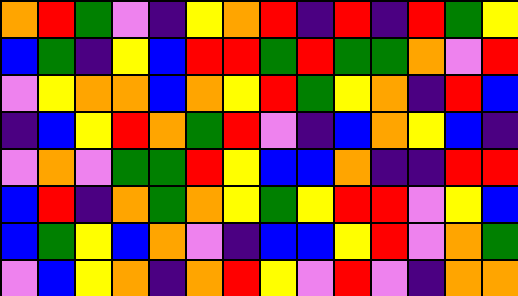[["orange", "red", "green", "violet", "indigo", "yellow", "orange", "red", "indigo", "red", "indigo", "red", "green", "yellow"], ["blue", "green", "indigo", "yellow", "blue", "red", "red", "green", "red", "green", "green", "orange", "violet", "red"], ["violet", "yellow", "orange", "orange", "blue", "orange", "yellow", "red", "green", "yellow", "orange", "indigo", "red", "blue"], ["indigo", "blue", "yellow", "red", "orange", "green", "red", "violet", "indigo", "blue", "orange", "yellow", "blue", "indigo"], ["violet", "orange", "violet", "green", "green", "red", "yellow", "blue", "blue", "orange", "indigo", "indigo", "red", "red"], ["blue", "red", "indigo", "orange", "green", "orange", "yellow", "green", "yellow", "red", "red", "violet", "yellow", "blue"], ["blue", "green", "yellow", "blue", "orange", "violet", "indigo", "blue", "blue", "yellow", "red", "violet", "orange", "green"], ["violet", "blue", "yellow", "orange", "indigo", "orange", "red", "yellow", "violet", "red", "violet", "indigo", "orange", "orange"]]